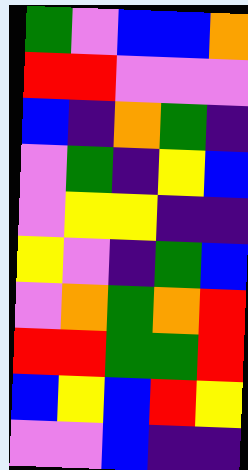[["green", "violet", "blue", "blue", "orange"], ["red", "red", "violet", "violet", "violet"], ["blue", "indigo", "orange", "green", "indigo"], ["violet", "green", "indigo", "yellow", "blue"], ["violet", "yellow", "yellow", "indigo", "indigo"], ["yellow", "violet", "indigo", "green", "blue"], ["violet", "orange", "green", "orange", "red"], ["red", "red", "green", "green", "red"], ["blue", "yellow", "blue", "red", "yellow"], ["violet", "violet", "blue", "indigo", "indigo"]]